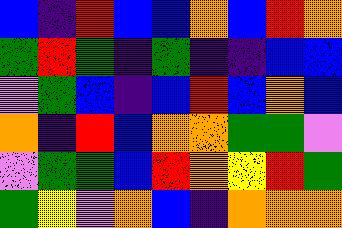[["blue", "indigo", "red", "blue", "blue", "orange", "blue", "red", "orange"], ["green", "red", "green", "indigo", "green", "indigo", "indigo", "blue", "blue"], ["violet", "green", "blue", "indigo", "blue", "red", "blue", "orange", "blue"], ["orange", "indigo", "red", "blue", "orange", "orange", "green", "green", "violet"], ["violet", "green", "green", "blue", "red", "orange", "yellow", "red", "green"], ["green", "yellow", "violet", "orange", "blue", "indigo", "orange", "orange", "orange"]]